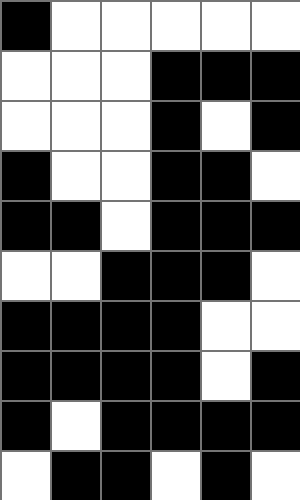[["black", "white", "white", "white", "white", "white"], ["white", "white", "white", "black", "black", "black"], ["white", "white", "white", "black", "white", "black"], ["black", "white", "white", "black", "black", "white"], ["black", "black", "white", "black", "black", "black"], ["white", "white", "black", "black", "black", "white"], ["black", "black", "black", "black", "white", "white"], ["black", "black", "black", "black", "white", "black"], ["black", "white", "black", "black", "black", "black"], ["white", "black", "black", "white", "black", "white"]]